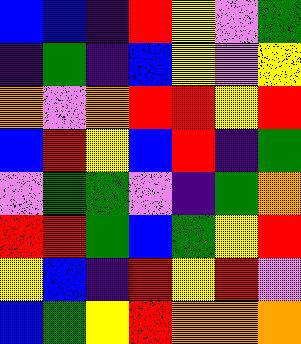[["blue", "blue", "indigo", "red", "yellow", "violet", "green"], ["indigo", "green", "indigo", "blue", "yellow", "violet", "yellow"], ["orange", "violet", "orange", "red", "red", "yellow", "red"], ["blue", "red", "yellow", "blue", "red", "indigo", "green"], ["violet", "green", "green", "violet", "indigo", "green", "orange"], ["red", "red", "green", "blue", "green", "yellow", "red"], ["yellow", "blue", "indigo", "red", "yellow", "red", "violet"], ["blue", "green", "yellow", "red", "orange", "orange", "orange"]]